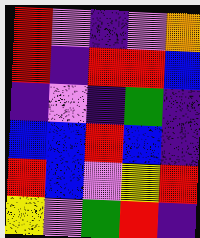[["red", "violet", "indigo", "violet", "orange"], ["red", "indigo", "red", "red", "blue"], ["indigo", "violet", "indigo", "green", "indigo"], ["blue", "blue", "red", "blue", "indigo"], ["red", "blue", "violet", "yellow", "red"], ["yellow", "violet", "green", "red", "indigo"]]